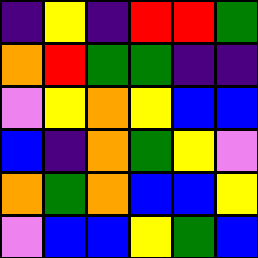[["indigo", "yellow", "indigo", "red", "red", "green"], ["orange", "red", "green", "green", "indigo", "indigo"], ["violet", "yellow", "orange", "yellow", "blue", "blue"], ["blue", "indigo", "orange", "green", "yellow", "violet"], ["orange", "green", "orange", "blue", "blue", "yellow"], ["violet", "blue", "blue", "yellow", "green", "blue"]]